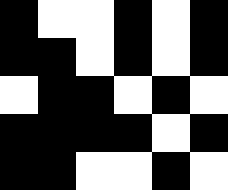[["black", "white", "white", "black", "white", "black"], ["black", "black", "white", "black", "white", "black"], ["white", "black", "black", "white", "black", "white"], ["black", "black", "black", "black", "white", "black"], ["black", "black", "white", "white", "black", "white"]]